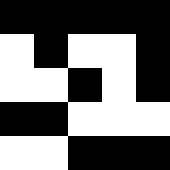[["black", "black", "black", "black", "black"], ["white", "black", "white", "white", "black"], ["white", "white", "black", "white", "black"], ["black", "black", "white", "white", "white"], ["white", "white", "black", "black", "black"]]